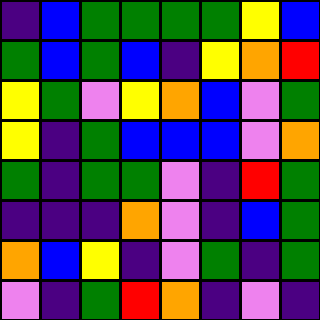[["indigo", "blue", "green", "green", "green", "green", "yellow", "blue"], ["green", "blue", "green", "blue", "indigo", "yellow", "orange", "red"], ["yellow", "green", "violet", "yellow", "orange", "blue", "violet", "green"], ["yellow", "indigo", "green", "blue", "blue", "blue", "violet", "orange"], ["green", "indigo", "green", "green", "violet", "indigo", "red", "green"], ["indigo", "indigo", "indigo", "orange", "violet", "indigo", "blue", "green"], ["orange", "blue", "yellow", "indigo", "violet", "green", "indigo", "green"], ["violet", "indigo", "green", "red", "orange", "indigo", "violet", "indigo"]]